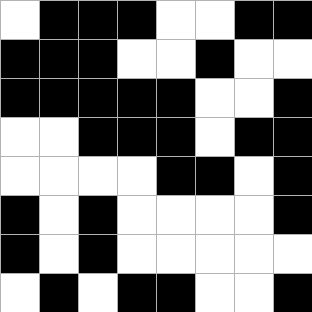[["white", "black", "black", "black", "white", "white", "black", "black"], ["black", "black", "black", "white", "white", "black", "white", "white"], ["black", "black", "black", "black", "black", "white", "white", "black"], ["white", "white", "black", "black", "black", "white", "black", "black"], ["white", "white", "white", "white", "black", "black", "white", "black"], ["black", "white", "black", "white", "white", "white", "white", "black"], ["black", "white", "black", "white", "white", "white", "white", "white"], ["white", "black", "white", "black", "black", "white", "white", "black"]]